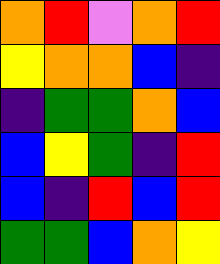[["orange", "red", "violet", "orange", "red"], ["yellow", "orange", "orange", "blue", "indigo"], ["indigo", "green", "green", "orange", "blue"], ["blue", "yellow", "green", "indigo", "red"], ["blue", "indigo", "red", "blue", "red"], ["green", "green", "blue", "orange", "yellow"]]